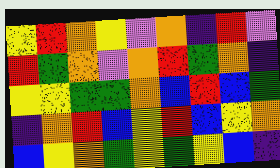[["yellow", "red", "orange", "yellow", "violet", "orange", "indigo", "red", "violet"], ["red", "green", "orange", "violet", "orange", "red", "green", "orange", "indigo"], ["yellow", "yellow", "green", "green", "orange", "blue", "red", "blue", "green"], ["indigo", "orange", "red", "blue", "yellow", "red", "blue", "yellow", "orange"], ["blue", "yellow", "orange", "green", "yellow", "green", "yellow", "blue", "indigo"]]